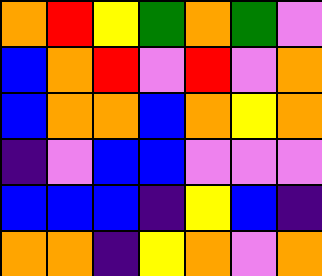[["orange", "red", "yellow", "green", "orange", "green", "violet"], ["blue", "orange", "red", "violet", "red", "violet", "orange"], ["blue", "orange", "orange", "blue", "orange", "yellow", "orange"], ["indigo", "violet", "blue", "blue", "violet", "violet", "violet"], ["blue", "blue", "blue", "indigo", "yellow", "blue", "indigo"], ["orange", "orange", "indigo", "yellow", "orange", "violet", "orange"]]